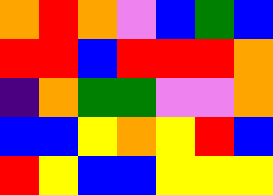[["orange", "red", "orange", "violet", "blue", "green", "blue"], ["red", "red", "blue", "red", "red", "red", "orange"], ["indigo", "orange", "green", "green", "violet", "violet", "orange"], ["blue", "blue", "yellow", "orange", "yellow", "red", "blue"], ["red", "yellow", "blue", "blue", "yellow", "yellow", "yellow"]]